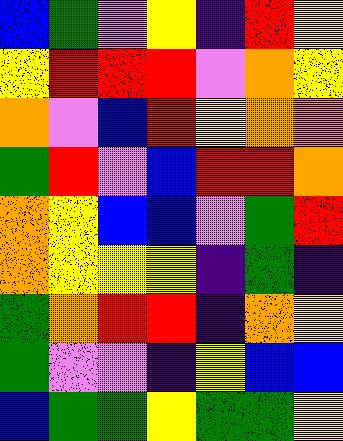[["blue", "green", "violet", "yellow", "indigo", "red", "yellow"], ["yellow", "red", "red", "red", "violet", "orange", "yellow"], ["orange", "violet", "blue", "red", "yellow", "orange", "orange"], ["green", "red", "violet", "blue", "red", "red", "orange"], ["orange", "yellow", "blue", "blue", "violet", "green", "red"], ["orange", "yellow", "yellow", "yellow", "indigo", "green", "indigo"], ["green", "orange", "red", "red", "indigo", "orange", "yellow"], ["green", "violet", "violet", "indigo", "yellow", "blue", "blue"], ["blue", "green", "green", "yellow", "green", "green", "yellow"]]